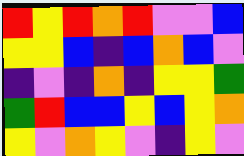[["red", "yellow", "red", "orange", "red", "violet", "violet", "blue"], ["yellow", "yellow", "blue", "indigo", "blue", "orange", "blue", "violet"], ["indigo", "violet", "indigo", "orange", "indigo", "yellow", "yellow", "green"], ["green", "red", "blue", "blue", "yellow", "blue", "yellow", "orange"], ["yellow", "violet", "orange", "yellow", "violet", "indigo", "yellow", "violet"]]